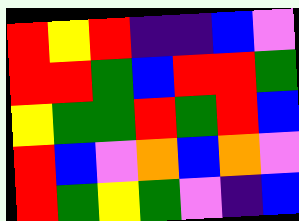[["red", "yellow", "red", "indigo", "indigo", "blue", "violet"], ["red", "red", "green", "blue", "red", "red", "green"], ["yellow", "green", "green", "red", "green", "red", "blue"], ["red", "blue", "violet", "orange", "blue", "orange", "violet"], ["red", "green", "yellow", "green", "violet", "indigo", "blue"]]